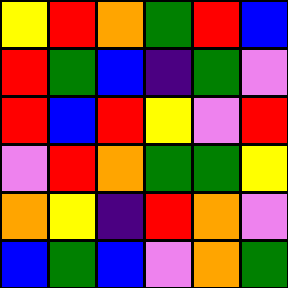[["yellow", "red", "orange", "green", "red", "blue"], ["red", "green", "blue", "indigo", "green", "violet"], ["red", "blue", "red", "yellow", "violet", "red"], ["violet", "red", "orange", "green", "green", "yellow"], ["orange", "yellow", "indigo", "red", "orange", "violet"], ["blue", "green", "blue", "violet", "orange", "green"]]